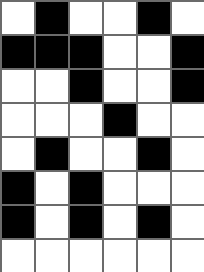[["white", "black", "white", "white", "black", "white"], ["black", "black", "black", "white", "white", "black"], ["white", "white", "black", "white", "white", "black"], ["white", "white", "white", "black", "white", "white"], ["white", "black", "white", "white", "black", "white"], ["black", "white", "black", "white", "white", "white"], ["black", "white", "black", "white", "black", "white"], ["white", "white", "white", "white", "white", "white"]]